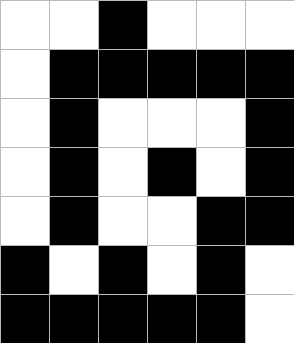[["white", "white", "black", "white", "white", "white"], ["white", "black", "black", "black", "black", "black"], ["white", "black", "white", "white", "white", "black"], ["white", "black", "white", "black", "white", "black"], ["white", "black", "white", "white", "black", "black"], ["black", "white", "black", "white", "black", "white"], ["black", "black", "black", "black", "black", "white"]]